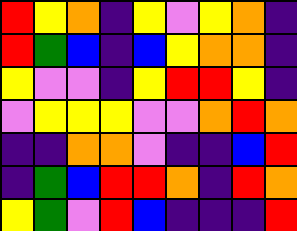[["red", "yellow", "orange", "indigo", "yellow", "violet", "yellow", "orange", "indigo"], ["red", "green", "blue", "indigo", "blue", "yellow", "orange", "orange", "indigo"], ["yellow", "violet", "violet", "indigo", "yellow", "red", "red", "yellow", "indigo"], ["violet", "yellow", "yellow", "yellow", "violet", "violet", "orange", "red", "orange"], ["indigo", "indigo", "orange", "orange", "violet", "indigo", "indigo", "blue", "red"], ["indigo", "green", "blue", "red", "red", "orange", "indigo", "red", "orange"], ["yellow", "green", "violet", "red", "blue", "indigo", "indigo", "indigo", "red"]]